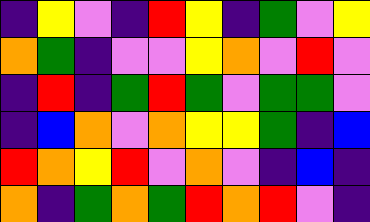[["indigo", "yellow", "violet", "indigo", "red", "yellow", "indigo", "green", "violet", "yellow"], ["orange", "green", "indigo", "violet", "violet", "yellow", "orange", "violet", "red", "violet"], ["indigo", "red", "indigo", "green", "red", "green", "violet", "green", "green", "violet"], ["indigo", "blue", "orange", "violet", "orange", "yellow", "yellow", "green", "indigo", "blue"], ["red", "orange", "yellow", "red", "violet", "orange", "violet", "indigo", "blue", "indigo"], ["orange", "indigo", "green", "orange", "green", "red", "orange", "red", "violet", "indigo"]]